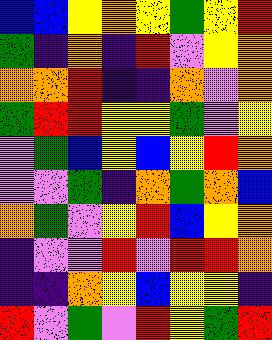[["blue", "blue", "yellow", "orange", "yellow", "green", "yellow", "red"], ["green", "indigo", "orange", "indigo", "red", "violet", "yellow", "orange"], ["orange", "orange", "red", "indigo", "indigo", "orange", "violet", "orange"], ["green", "red", "red", "yellow", "yellow", "green", "violet", "yellow"], ["violet", "green", "blue", "yellow", "blue", "yellow", "red", "orange"], ["violet", "violet", "green", "indigo", "orange", "green", "orange", "blue"], ["orange", "green", "violet", "yellow", "red", "blue", "yellow", "orange"], ["indigo", "violet", "violet", "red", "violet", "red", "red", "orange"], ["indigo", "indigo", "orange", "yellow", "blue", "yellow", "yellow", "indigo"], ["red", "violet", "green", "violet", "red", "yellow", "green", "red"]]